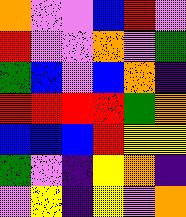[["orange", "violet", "violet", "blue", "red", "violet"], ["red", "violet", "violet", "orange", "violet", "green"], ["green", "blue", "violet", "blue", "orange", "indigo"], ["red", "red", "red", "red", "green", "orange"], ["blue", "blue", "blue", "red", "yellow", "yellow"], ["green", "violet", "indigo", "yellow", "orange", "indigo"], ["violet", "yellow", "indigo", "yellow", "violet", "orange"]]